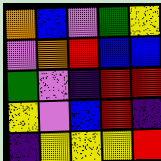[["orange", "blue", "violet", "green", "yellow"], ["violet", "orange", "red", "blue", "blue"], ["green", "violet", "indigo", "red", "red"], ["yellow", "violet", "blue", "red", "indigo"], ["indigo", "yellow", "yellow", "yellow", "red"]]